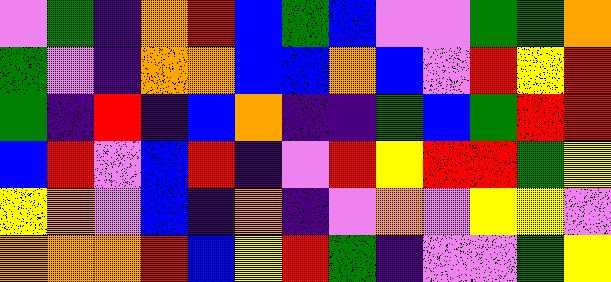[["violet", "green", "indigo", "orange", "red", "blue", "green", "blue", "violet", "violet", "green", "green", "orange"], ["green", "violet", "indigo", "orange", "orange", "blue", "blue", "orange", "blue", "violet", "red", "yellow", "red"], ["green", "indigo", "red", "indigo", "blue", "orange", "indigo", "indigo", "green", "blue", "green", "red", "red"], ["blue", "red", "violet", "blue", "red", "indigo", "violet", "red", "yellow", "red", "red", "green", "yellow"], ["yellow", "orange", "violet", "blue", "indigo", "orange", "indigo", "violet", "orange", "violet", "yellow", "yellow", "violet"], ["orange", "orange", "orange", "red", "blue", "yellow", "red", "green", "indigo", "violet", "violet", "green", "yellow"]]